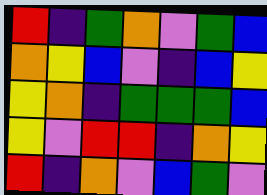[["red", "indigo", "green", "orange", "violet", "green", "blue"], ["orange", "yellow", "blue", "violet", "indigo", "blue", "yellow"], ["yellow", "orange", "indigo", "green", "green", "green", "blue"], ["yellow", "violet", "red", "red", "indigo", "orange", "yellow"], ["red", "indigo", "orange", "violet", "blue", "green", "violet"]]